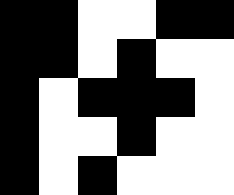[["black", "black", "white", "white", "black", "black"], ["black", "black", "white", "black", "white", "white"], ["black", "white", "black", "black", "black", "white"], ["black", "white", "white", "black", "white", "white"], ["black", "white", "black", "white", "white", "white"]]